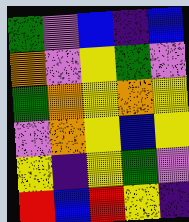[["green", "violet", "blue", "indigo", "blue"], ["orange", "violet", "yellow", "green", "violet"], ["green", "orange", "yellow", "orange", "yellow"], ["violet", "orange", "yellow", "blue", "yellow"], ["yellow", "indigo", "yellow", "green", "violet"], ["red", "blue", "red", "yellow", "indigo"]]